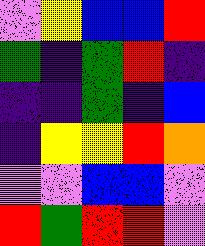[["violet", "yellow", "blue", "blue", "red"], ["green", "indigo", "green", "red", "indigo"], ["indigo", "indigo", "green", "indigo", "blue"], ["indigo", "yellow", "yellow", "red", "orange"], ["violet", "violet", "blue", "blue", "violet"], ["red", "green", "red", "red", "violet"]]